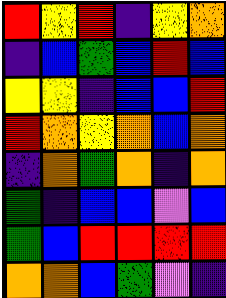[["red", "yellow", "red", "indigo", "yellow", "orange"], ["indigo", "blue", "green", "blue", "red", "blue"], ["yellow", "yellow", "indigo", "blue", "blue", "red"], ["red", "orange", "yellow", "orange", "blue", "orange"], ["indigo", "orange", "green", "orange", "indigo", "orange"], ["green", "indigo", "blue", "blue", "violet", "blue"], ["green", "blue", "red", "red", "red", "red"], ["orange", "orange", "blue", "green", "violet", "indigo"]]